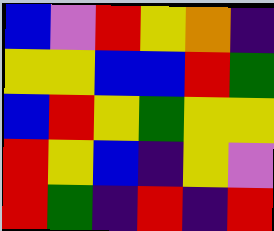[["blue", "violet", "red", "yellow", "orange", "indigo"], ["yellow", "yellow", "blue", "blue", "red", "green"], ["blue", "red", "yellow", "green", "yellow", "yellow"], ["red", "yellow", "blue", "indigo", "yellow", "violet"], ["red", "green", "indigo", "red", "indigo", "red"]]